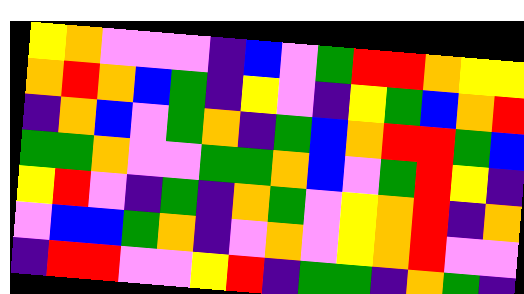[["yellow", "orange", "violet", "violet", "violet", "indigo", "blue", "violet", "green", "red", "red", "orange", "yellow", "yellow"], ["orange", "red", "orange", "blue", "green", "indigo", "yellow", "violet", "indigo", "yellow", "green", "blue", "orange", "red"], ["indigo", "orange", "blue", "violet", "green", "orange", "indigo", "green", "blue", "orange", "red", "red", "green", "blue"], ["green", "green", "orange", "violet", "violet", "green", "green", "orange", "blue", "violet", "green", "red", "yellow", "indigo"], ["yellow", "red", "violet", "indigo", "green", "indigo", "orange", "green", "violet", "yellow", "orange", "red", "indigo", "orange"], ["violet", "blue", "blue", "green", "orange", "indigo", "violet", "orange", "violet", "yellow", "orange", "red", "violet", "violet"], ["indigo", "red", "red", "violet", "violet", "yellow", "red", "indigo", "green", "green", "indigo", "orange", "green", "indigo"]]